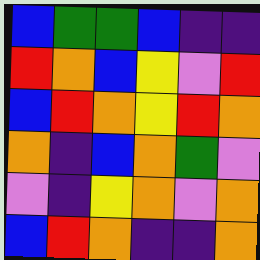[["blue", "green", "green", "blue", "indigo", "indigo"], ["red", "orange", "blue", "yellow", "violet", "red"], ["blue", "red", "orange", "yellow", "red", "orange"], ["orange", "indigo", "blue", "orange", "green", "violet"], ["violet", "indigo", "yellow", "orange", "violet", "orange"], ["blue", "red", "orange", "indigo", "indigo", "orange"]]